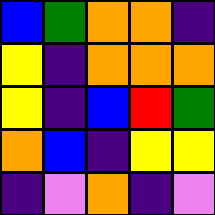[["blue", "green", "orange", "orange", "indigo"], ["yellow", "indigo", "orange", "orange", "orange"], ["yellow", "indigo", "blue", "red", "green"], ["orange", "blue", "indigo", "yellow", "yellow"], ["indigo", "violet", "orange", "indigo", "violet"]]